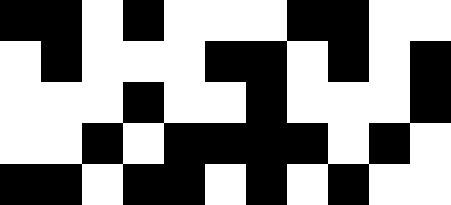[["black", "black", "white", "black", "white", "white", "white", "black", "black", "white", "white"], ["white", "black", "white", "white", "white", "black", "black", "white", "black", "white", "black"], ["white", "white", "white", "black", "white", "white", "black", "white", "white", "white", "black"], ["white", "white", "black", "white", "black", "black", "black", "black", "white", "black", "white"], ["black", "black", "white", "black", "black", "white", "black", "white", "black", "white", "white"]]